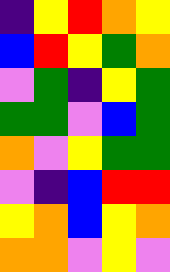[["indigo", "yellow", "red", "orange", "yellow"], ["blue", "red", "yellow", "green", "orange"], ["violet", "green", "indigo", "yellow", "green"], ["green", "green", "violet", "blue", "green"], ["orange", "violet", "yellow", "green", "green"], ["violet", "indigo", "blue", "red", "red"], ["yellow", "orange", "blue", "yellow", "orange"], ["orange", "orange", "violet", "yellow", "violet"]]